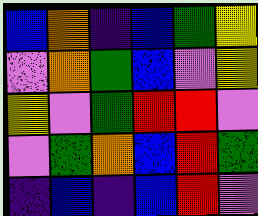[["blue", "orange", "indigo", "blue", "green", "yellow"], ["violet", "orange", "green", "blue", "violet", "yellow"], ["yellow", "violet", "green", "red", "red", "violet"], ["violet", "green", "orange", "blue", "red", "green"], ["indigo", "blue", "indigo", "blue", "red", "violet"]]